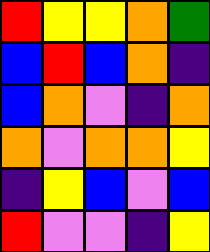[["red", "yellow", "yellow", "orange", "green"], ["blue", "red", "blue", "orange", "indigo"], ["blue", "orange", "violet", "indigo", "orange"], ["orange", "violet", "orange", "orange", "yellow"], ["indigo", "yellow", "blue", "violet", "blue"], ["red", "violet", "violet", "indigo", "yellow"]]